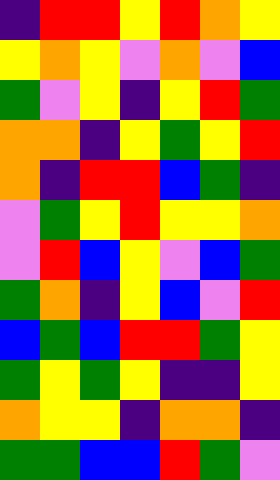[["indigo", "red", "red", "yellow", "red", "orange", "yellow"], ["yellow", "orange", "yellow", "violet", "orange", "violet", "blue"], ["green", "violet", "yellow", "indigo", "yellow", "red", "green"], ["orange", "orange", "indigo", "yellow", "green", "yellow", "red"], ["orange", "indigo", "red", "red", "blue", "green", "indigo"], ["violet", "green", "yellow", "red", "yellow", "yellow", "orange"], ["violet", "red", "blue", "yellow", "violet", "blue", "green"], ["green", "orange", "indigo", "yellow", "blue", "violet", "red"], ["blue", "green", "blue", "red", "red", "green", "yellow"], ["green", "yellow", "green", "yellow", "indigo", "indigo", "yellow"], ["orange", "yellow", "yellow", "indigo", "orange", "orange", "indigo"], ["green", "green", "blue", "blue", "red", "green", "violet"]]